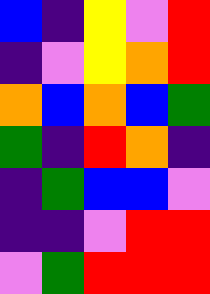[["blue", "indigo", "yellow", "violet", "red"], ["indigo", "violet", "yellow", "orange", "red"], ["orange", "blue", "orange", "blue", "green"], ["green", "indigo", "red", "orange", "indigo"], ["indigo", "green", "blue", "blue", "violet"], ["indigo", "indigo", "violet", "red", "red"], ["violet", "green", "red", "red", "red"]]